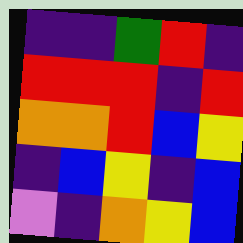[["indigo", "indigo", "green", "red", "indigo"], ["red", "red", "red", "indigo", "red"], ["orange", "orange", "red", "blue", "yellow"], ["indigo", "blue", "yellow", "indigo", "blue"], ["violet", "indigo", "orange", "yellow", "blue"]]